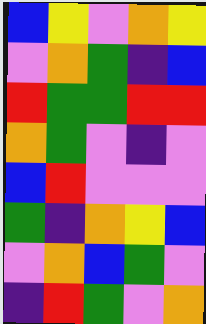[["blue", "yellow", "violet", "orange", "yellow"], ["violet", "orange", "green", "indigo", "blue"], ["red", "green", "green", "red", "red"], ["orange", "green", "violet", "indigo", "violet"], ["blue", "red", "violet", "violet", "violet"], ["green", "indigo", "orange", "yellow", "blue"], ["violet", "orange", "blue", "green", "violet"], ["indigo", "red", "green", "violet", "orange"]]